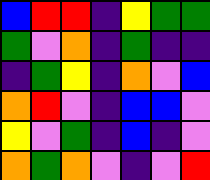[["blue", "red", "red", "indigo", "yellow", "green", "green"], ["green", "violet", "orange", "indigo", "green", "indigo", "indigo"], ["indigo", "green", "yellow", "indigo", "orange", "violet", "blue"], ["orange", "red", "violet", "indigo", "blue", "blue", "violet"], ["yellow", "violet", "green", "indigo", "blue", "indigo", "violet"], ["orange", "green", "orange", "violet", "indigo", "violet", "red"]]